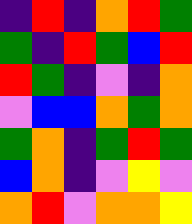[["indigo", "red", "indigo", "orange", "red", "green"], ["green", "indigo", "red", "green", "blue", "red"], ["red", "green", "indigo", "violet", "indigo", "orange"], ["violet", "blue", "blue", "orange", "green", "orange"], ["green", "orange", "indigo", "green", "red", "green"], ["blue", "orange", "indigo", "violet", "yellow", "violet"], ["orange", "red", "violet", "orange", "orange", "yellow"]]